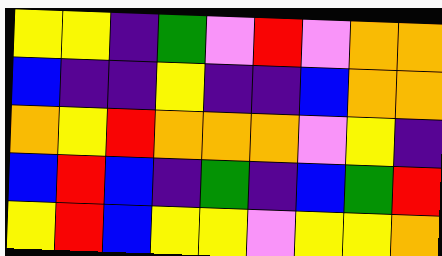[["yellow", "yellow", "indigo", "green", "violet", "red", "violet", "orange", "orange"], ["blue", "indigo", "indigo", "yellow", "indigo", "indigo", "blue", "orange", "orange"], ["orange", "yellow", "red", "orange", "orange", "orange", "violet", "yellow", "indigo"], ["blue", "red", "blue", "indigo", "green", "indigo", "blue", "green", "red"], ["yellow", "red", "blue", "yellow", "yellow", "violet", "yellow", "yellow", "orange"]]